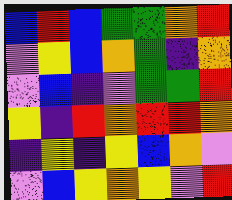[["blue", "red", "blue", "green", "green", "orange", "red"], ["violet", "yellow", "blue", "orange", "green", "indigo", "orange"], ["violet", "blue", "indigo", "violet", "green", "green", "red"], ["yellow", "indigo", "red", "orange", "red", "red", "orange"], ["indigo", "yellow", "indigo", "yellow", "blue", "orange", "violet"], ["violet", "blue", "yellow", "orange", "yellow", "violet", "red"]]